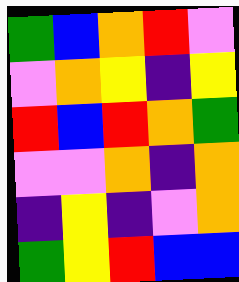[["green", "blue", "orange", "red", "violet"], ["violet", "orange", "yellow", "indigo", "yellow"], ["red", "blue", "red", "orange", "green"], ["violet", "violet", "orange", "indigo", "orange"], ["indigo", "yellow", "indigo", "violet", "orange"], ["green", "yellow", "red", "blue", "blue"]]